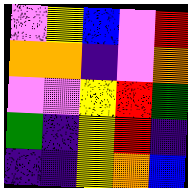[["violet", "yellow", "blue", "violet", "red"], ["orange", "orange", "indigo", "violet", "orange"], ["violet", "violet", "yellow", "red", "green"], ["green", "indigo", "yellow", "red", "indigo"], ["indigo", "indigo", "yellow", "orange", "blue"]]